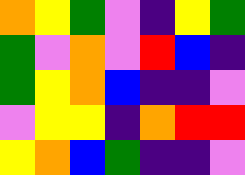[["orange", "yellow", "green", "violet", "indigo", "yellow", "green"], ["green", "violet", "orange", "violet", "red", "blue", "indigo"], ["green", "yellow", "orange", "blue", "indigo", "indigo", "violet"], ["violet", "yellow", "yellow", "indigo", "orange", "red", "red"], ["yellow", "orange", "blue", "green", "indigo", "indigo", "violet"]]